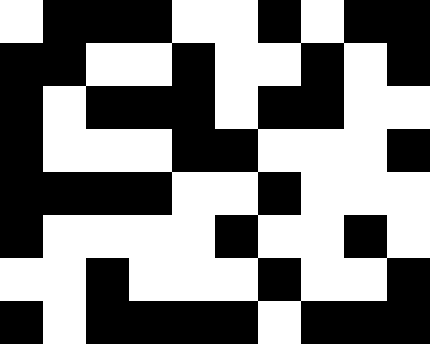[["white", "black", "black", "black", "white", "white", "black", "white", "black", "black"], ["black", "black", "white", "white", "black", "white", "white", "black", "white", "black"], ["black", "white", "black", "black", "black", "white", "black", "black", "white", "white"], ["black", "white", "white", "white", "black", "black", "white", "white", "white", "black"], ["black", "black", "black", "black", "white", "white", "black", "white", "white", "white"], ["black", "white", "white", "white", "white", "black", "white", "white", "black", "white"], ["white", "white", "black", "white", "white", "white", "black", "white", "white", "black"], ["black", "white", "black", "black", "black", "black", "white", "black", "black", "black"]]